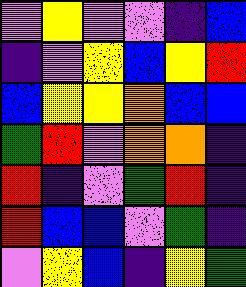[["violet", "yellow", "violet", "violet", "indigo", "blue"], ["indigo", "violet", "yellow", "blue", "yellow", "red"], ["blue", "yellow", "yellow", "orange", "blue", "blue"], ["green", "red", "violet", "orange", "orange", "indigo"], ["red", "indigo", "violet", "green", "red", "indigo"], ["red", "blue", "blue", "violet", "green", "indigo"], ["violet", "yellow", "blue", "indigo", "yellow", "green"]]